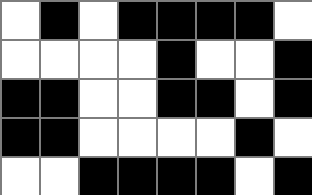[["white", "black", "white", "black", "black", "black", "black", "white"], ["white", "white", "white", "white", "black", "white", "white", "black"], ["black", "black", "white", "white", "black", "black", "white", "black"], ["black", "black", "white", "white", "white", "white", "black", "white"], ["white", "white", "black", "black", "black", "black", "white", "black"]]